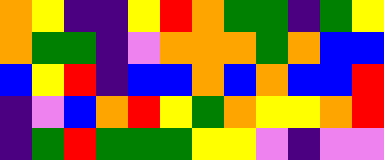[["orange", "yellow", "indigo", "indigo", "yellow", "red", "orange", "green", "green", "indigo", "green", "yellow"], ["orange", "green", "green", "indigo", "violet", "orange", "orange", "orange", "green", "orange", "blue", "blue"], ["blue", "yellow", "red", "indigo", "blue", "blue", "orange", "blue", "orange", "blue", "blue", "red"], ["indigo", "violet", "blue", "orange", "red", "yellow", "green", "orange", "yellow", "yellow", "orange", "red"], ["indigo", "green", "red", "green", "green", "green", "yellow", "yellow", "violet", "indigo", "violet", "violet"]]